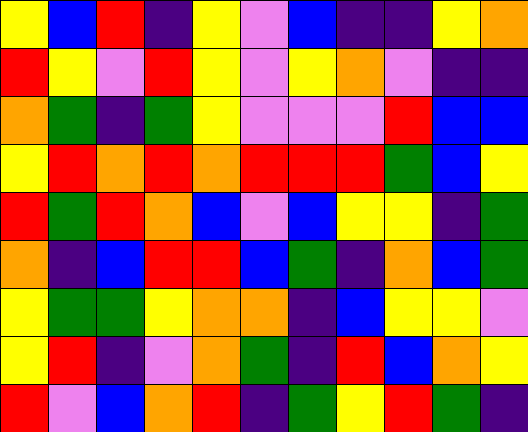[["yellow", "blue", "red", "indigo", "yellow", "violet", "blue", "indigo", "indigo", "yellow", "orange"], ["red", "yellow", "violet", "red", "yellow", "violet", "yellow", "orange", "violet", "indigo", "indigo"], ["orange", "green", "indigo", "green", "yellow", "violet", "violet", "violet", "red", "blue", "blue"], ["yellow", "red", "orange", "red", "orange", "red", "red", "red", "green", "blue", "yellow"], ["red", "green", "red", "orange", "blue", "violet", "blue", "yellow", "yellow", "indigo", "green"], ["orange", "indigo", "blue", "red", "red", "blue", "green", "indigo", "orange", "blue", "green"], ["yellow", "green", "green", "yellow", "orange", "orange", "indigo", "blue", "yellow", "yellow", "violet"], ["yellow", "red", "indigo", "violet", "orange", "green", "indigo", "red", "blue", "orange", "yellow"], ["red", "violet", "blue", "orange", "red", "indigo", "green", "yellow", "red", "green", "indigo"]]